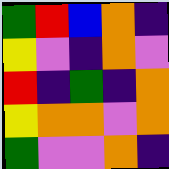[["green", "red", "blue", "orange", "indigo"], ["yellow", "violet", "indigo", "orange", "violet"], ["red", "indigo", "green", "indigo", "orange"], ["yellow", "orange", "orange", "violet", "orange"], ["green", "violet", "violet", "orange", "indigo"]]